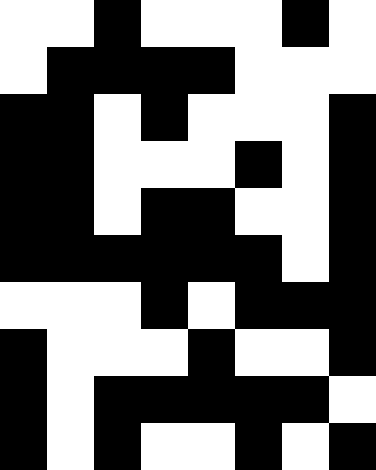[["white", "white", "black", "white", "white", "white", "black", "white"], ["white", "black", "black", "black", "black", "white", "white", "white"], ["black", "black", "white", "black", "white", "white", "white", "black"], ["black", "black", "white", "white", "white", "black", "white", "black"], ["black", "black", "white", "black", "black", "white", "white", "black"], ["black", "black", "black", "black", "black", "black", "white", "black"], ["white", "white", "white", "black", "white", "black", "black", "black"], ["black", "white", "white", "white", "black", "white", "white", "black"], ["black", "white", "black", "black", "black", "black", "black", "white"], ["black", "white", "black", "white", "white", "black", "white", "black"]]